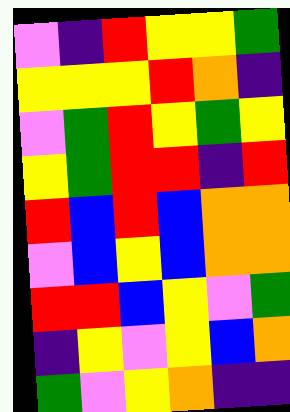[["violet", "indigo", "red", "yellow", "yellow", "green"], ["yellow", "yellow", "yellow", "red", "orange", "indigo"], ["violet", "green", "red", "yellow", "green", "yellow"], ["yellow", "green", "red", "red", "indigo", "red"], ["red", "blue", "red", "blue", "orange", "orange"], ["violet", "blue", "yellow", "blue", "orange", "orange"], ["red", "red", "blue", "yellow", "violet", "green"], ["indigo", "yellow", "violet", "yellow", "blue", "orange"], ["green", "violet", "yellow", "orange", "indigo", "indigo"]]